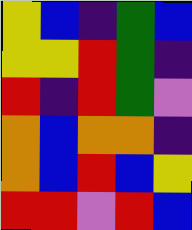[["yellow", "blue", "indigo", "green", "blue"], ["yellow", "yellow", "red", "green", "indigo"], ["red", "indigo", "red", "green", "violet"], ["orange", "blue", "orange", "orange", "indigo"], ["orange", "blue", "red", "blue", "yellow"], ["red", "red", "violet", "red", "blue"]]